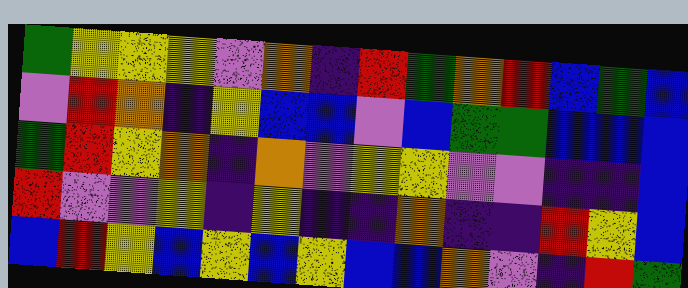[["green", "yellow", "yellow", "yellow", "violet", "orange", "indigo", "red", "green", "orange", "red", "blue", "green", "blue"], ["violet", "red", "orange", "indigo", "yellow", "blue", "blue", "violet", "blue", "green", "green", "blue", "blue", "blue"], ["green", "red", "yellow", "orange", "indigo", "orange", "violet", "yellow", "yellow", "violet", "violet", "indigo", "indigo", "blue"], ["red", "violet", "violet", "yellow", "indigo", "yellow", "indigo", "indigo", "orange", "indigo", "indigo", "red", "yellow", "blue"], ["blue", "red", "yellow", "blue", "yellow", "blue", "yellow", "blue", "blue", "orange", "violet", "indigo", "red", "green"]]